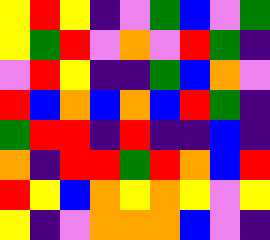[["yellow", "red", "yellow", "indigo", "violet", "green", "blue", "violet", "green"], ["yellow", "green", "red", "violet", "orange", "violet", "red", "green", "indigo"], ["violet", "red", "yellow", "indigo", "indigo", "green", "blue", "orange", "violet"], ["red", "blue", "orange", "blue", "orange", "blue", "red", "green", "indigo"], ["green", "red", "red", "indigo", "red", "indigo", "indigo", "blue", "indigo"], ["orange", "indigo", "red", "red", "green", "red", "orange", "blue", "red"], ["red", "yellow", "blue", "orange", "yellow", "orange", "yellow", "violet", "yellow"], ["yellow", "indigo", "violet", "orange", "orange", "orange", "blue", "violet", "indigo"]]